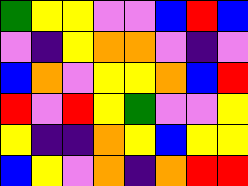[["green", "yellow", "yellow", "violet", "violet", "blue", "red", "blue"], ["violet", "indigo", "yellow", "orange", "orange", "violet", "indigo", "violet"], ["blue", "orange", "violet", "yellow", "yellow", "orange", "blue", "red"], ["red", "violet", "red", "yellow", "green", "violet", "violet", "yellow"], ["yellow", "indigo", "indigo", "orange", "yellow", "blue", "yellow", "yellow"], ["blue", "yellow", "violet", "orange", "indigo", "orange", "red", "red"]]